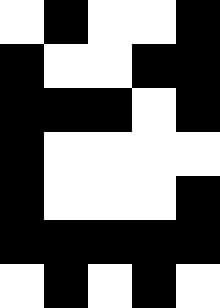[["white", "black", "white", "white", "black"], ["black", "white", "white", "black", "black"], ["black", "black", "black", "white", "black"], ["black", "white", "white", "white", "white"], ["black", "white", "white", "white", "black"], ["black", "black", "black", "black", "black"], ["white", "black", "white", "black", "white"]]